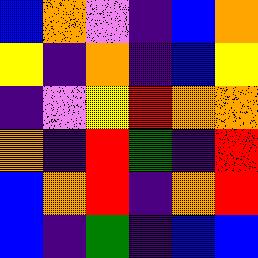[["blue", "orange", "violet", "indigo", "blue", "orange"], ["yellow", "indigo", "orange", "indigo", "blue", "yellow"], ["indigo", "violet", "yellow", "red", "orange", "orange"], ["orange", "indigo", "red", "green", "indigo", "red"], ["blue", "orange", "red", "indigo", "orange", "red"], ["blue", "indigo", "green", "indigo", "blue", "blue"]]